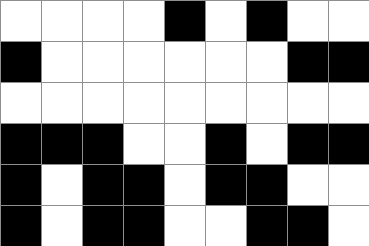[["white", "white", "white", "white", "black", "white", "black", "white", "white"], ["black", "white", "white", "white", "white", "white", "white", "black", "black"], ["white", "white", "white", "white", "white", "white", "white", "white", "white"], ["black", "black", "black", "white", "white", "black", "white", "black", "black"], ["black", "white", "black", "black", "white", "black", "black", "white", "white"], ["black", "white", "black", "black", "white", "white", "black", "black", "white"]]